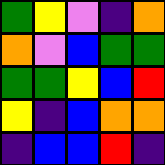[["green", "yellow", "violet", "indigo", "orange"], ["orange", "violet", "blue", "green", "green"], ["green", "green", "yellow", "blue", "red"], ["yellow", "indigo", "blue", "orange", "orange"], ["indigo", "blue", "blue", "red", "indigo"]]